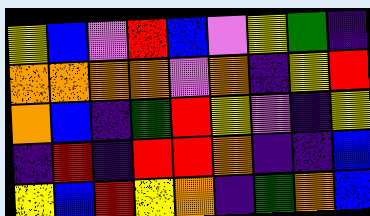[["yellow", "blue", "violet", "red", "blue", "violet", "yellow", "green", "indigo"], ["orange", "orange", "orange", "orange", "violet", "orange", "indigo", "yellow", "red"], ["orange", "blue", "indigo", "green", "red", "yellow", "violet", "indigo", "yellow"], ["indigo", "red", "indigo", "red", "red", "orange", "indigo", "indigo", "blue"], ["yellow", "blue", "red", "yellow", "orange", "indigo", "green", "orange", "blue"]]